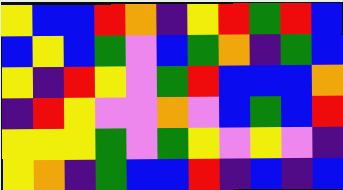[["yellow", "blue", "blue", "red", "orange", "indigo", "yellow", "red", "green", "red", "blue"], ["blue", "yellow", "blue", "green", "violet", "blue", "green", "orange", "indigo", "green", "blue"], ["yellow", "indigo", "red", "yellow", "violet", "green", "red", "blue", "blue", "blue", "orange"], ["indigo", "red", "yellow", "violet", "violet", "orange", "violet", "blue", "green", "blue", "red"], ["yellow", "yellow", "yellow", "green", "violet", "green", "yellow", "violet", "yellow", "violet", "indigo"], ["yellow", "orange", "indigo", "green", "blue", "blue", "red", "indigo", "blue", "indigo", "blue"]]